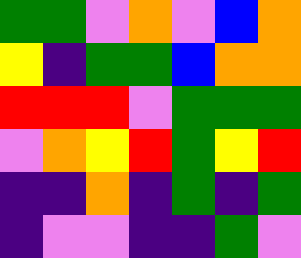[["green", "green", "violet", "orange", "violet", "blue", "orange"], ["yellow", "indigo", "green", "green", "blue", "orange", "orange"], ["red", "red", "red", "violet", "green", "green", "green"], ["violet", "orange", "yellow", "red", "green", "yellow", "red"], ["indigo", "indigo", "orange", "indigo", "green", "indigo", "green"], ["indigo", "violet", "violet", "indigo", "indigo", "green", "violet"]]